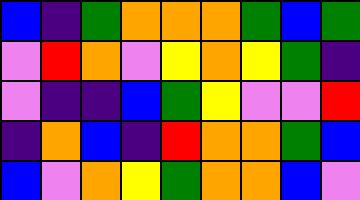[["blue", "indigo", "green", "orange", "orange", "orange", "green", "blue", "green"], ["violet", "red", "orange", "violet", "yellow", "orange", "yellow", "green", "indigo"], ["violet", "indigo", "indigo", "blue", "green", "yellow", "violet", "violet", "red"], ["indigo", "orange", "blue", "indigo", "red", "orange", "orange", "green", "blue"], ["blue", "violet", "orange", "yellow", "green", "orange", "orange", "blue", "violet"]]